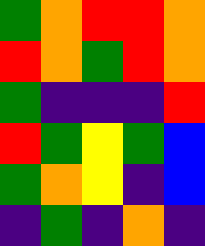[["green", "orange", "red", "red", "orange"], ["red", "orange", "green", "red", "orange"], ["green", "indigo", "indigo", "indigo", "red"], ["red", "green", "yellow", "green", "blue"], ["green", "orange", "yellow", "indigo", "blue"], ["indigo", "green", "indigo", "orange", "indigo"]]